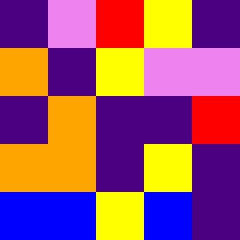[["indigo", "violet", "red", "yellow", "indigo"], ["orange", "indigo", "yellow", "violet", "violet"], ["indigo", "orange", "indigo", "indigo", "red"], ["orange", "orange", "indigo", "yellow", "indigo"], ["blue", "blue", "yellow", "blue", "indigo"]]